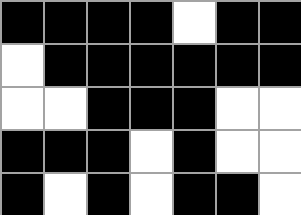[["black", "black", "black", "black", "white", "black", "black"], ["white", "black", "black", "black", "black", "black", "black"], ["white", "white", "black", "black", "black", "white", "white"], ["black", "black", "black", "white", "black", "white", "white"], ["black", "white", "black", "white", "black", "black", "white"]]